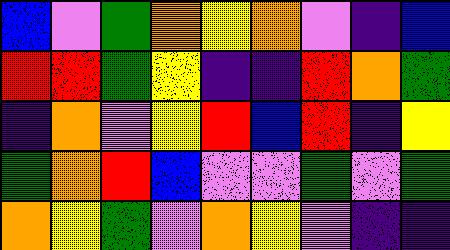[["blue", "violet", "green", "orange", "yellow", "orange", "violet", "indigo", "blue"], ["red", "red", "green", "yellow", "indigo", "indigo", "red", "orange", "green"], ["indigo", "orange", "violet", "yellow", "red", "blue", "red", "indigo", "yellow"], ["green", "orange", "red", "blue", "violet", "violet", "green", "violet", "green"], ["orange", "yellow", "green", "violet", "orange", "yellow", "violet", "indigo", "indigo"]]